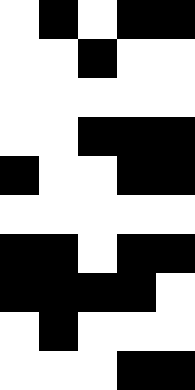[["white", "black", "white", "black", "black"], ["white", "white", "black", "white", "white"], ["white", "white", "white", "white", "white"], ["white", "white", "black", "black", "black"], ["black", "white", "white", "black", "black"], ["white", "white", "white", "white", "white"], ["black", "black", "white", "black", "black"], ["black", "black", "black", "black", "white"], ["white", "black", "white", "white", "white"], ["white", "white", "white", "black", "black"]]